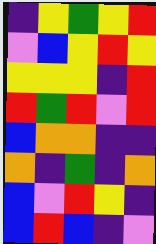[["indigo", "yellow", "green", "yellow", "red"], ["violet", "blue", "yellow", "red", "yellow"], ["yellow", "yellow", "yellow", "indigo", "red"], ["red", "green", "red", "violet", "red"], ["blue", "orange", "orange", "indigo", "indigo"], ["orange", "indigo", "green", "indigo", "orange"], ["blue", "violet", "red", "yellow", "indigo"], ["blue", "red", "blue", "indigo", "violet"]]